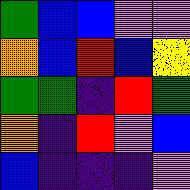[["green", "blue", "blue", "violet", "violet"], ["orange", "blue", "red", "blue", "yellow"], ["green", "green", "indigo", "red", "green"], ["orange", "indigo", "red", "violet", "blue"], ["blue", "indigo", "indigo", "indigo", "violet"]]